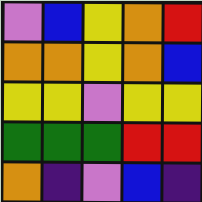[["violet", "blue", "yellow", "orange", "red"], ["orange", "orange", "yellow", "orange", "blue"], ["yellow", "yellow", "violet", "yellow", "yellow"], ["green", "green", "green", "red", "red"], ["orange", "indigo", "violet", "blue", "indigo"]]